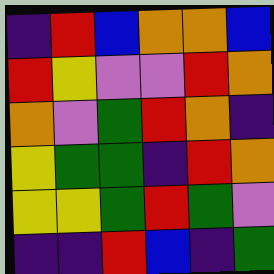[["indigo", "red", "blue", "orange", "orange", "blue"], ["red", "yellow", "violet", "violet", "red", "orange"], ["orange", "violet", "green", "red", "orange", "indigo"], ["yellow", "green", "green", "indigo", "red", "orange"], ["yellow", "yellow", "green", "red", "green", "violet"], ["indigo", "indigo", "red", "blue", "indigo", "green"]]